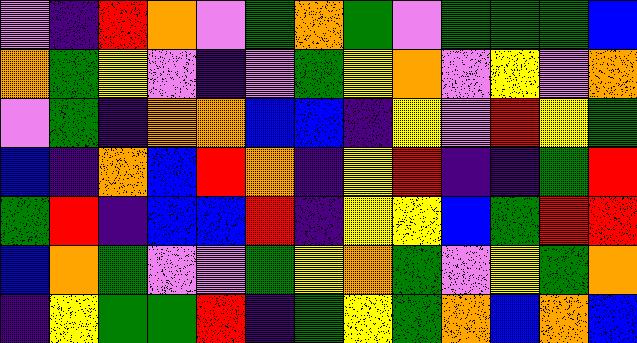[["violet", "indigo", "red", "orange", "violet", "green", "orange", "green", "violet", "green", "green", "green", "blue"], ["orange", "green", "yellow", "violet", "indigo", "violet", "green", "yellow", "orange", "violet", "yellow", "violet", "orange"], ["violet", "green", "indigo", "orange", "orange", "blue", "blue", "indigo", "yellow", "violet", "red", "yellow", "green"], ["blue", "indigo", "orange", "blue", "red", "orange", "indigo", "yellow", "red", "indigo", "indigo", "green", "red"], ["green", "red", "indigo", "blue", "blue", "red", "indigo", "yellow", "yellow", "blue", "green", "red", "red"], ["blue", "orange", "green", "violet", "violet", "green", "yellow", "orange", "green", "violet", "yellow", "green", "orange"], ["indigo", "yellow", "green", "green", "red", "indigo", "green", "yellow", "green", "orange", "blue", "orange", "blue"]]